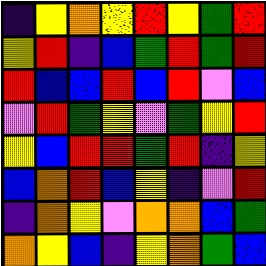[["indigo", "yellow", "orange", "yellow", "red", "yellow", "green", "red"], ["yellow", "red", "indigo", "blue", "green", "red", "green", "red"], ["red", "blue", "blue", "red", "blue", "red", "violet", "blue"], ["violet", "red", "green", "yellow", "violet", "green", "yellow", "red"], ["yellow", "blue", "red", "red", "green", "red", "indigo", "yellow"], ["blue", "orange", "red", "blue", "yellow", "indigo", "violet", "red"], ["indigo", "orange", "yellow", "violet", "orange", "orange", "blue", "green"], ["orange", "yellow", "blue", "indigo", "yellow", "orange", "green", "blue"]]